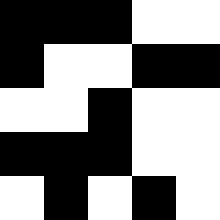[["black", "black", "black", "white", "white"], ["black", "white", "white", "black", "black"], ["white", "white", "black", "white", "white"], ["black", "black", "black", "white", "white"], ["white", "black", "white", "black", "white"]]